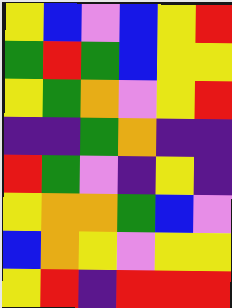[["yellow", "blue", "violet", "blue", "yellow", "red"], ["green", "red", "green", "blue", "yellow", "yellow"], ["yellow", "green", "orange", "violet", "yellow", "red"], ["indigo", "indigo", "green", "orange", "indigo", "indigo"], ["red", "green", "violet", "indigo", "yellow", "indigo"], ["yellow", "orange", "orange", "green", "blue", "violet"], ["blue", "orange", "yellow", "violet", "yellow", "yellow"], ["yellow", "red", "indigo", "red", "red", "red"]]